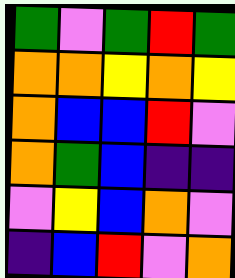[["green", "violet", "green", "red", "green"], ["orange", "orange", "yellow", "orange", "yellow"], ["orange", "blue", "blue", "red", "violet"], ["orange", "green", "blue", "indigo", "indigo"], ["violet", "yellow", "blue", "orange", "violet"], ["indigo", "blue", "red", "violet", "orange"]]